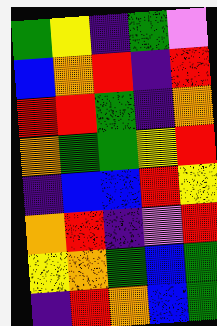[["green", "yellow", "indigo", "green", "violet"], ["blue", "orange", "red", "indigo", "red"], ["red", "red", "green", "indigo", "orange"], ["orange", "green", "green", "yellow", "red"], ["indigo", "blue", "blue", "red", "yellow"], ["orange", "red", "indigo", "violet", "red"], ["yellow", "orange", "green", "blue", "green"], ["indigo", "red", "orange", "blue", "green"]]